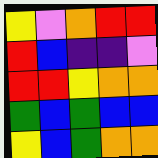[["yellow", "violet", "orange", "red", "red"], ["red", "blue", "indigo", "indigo", "violet"], ["red", "red", "yellow", "orange", "orange"], ["green", "blue", "green", "blue", "blue"], ["yellow", "blue", "green", "orange", "orange"]]